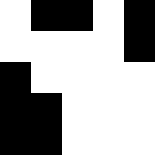[["white", "black", "black", "white", "black"], ["white", "white", "white", "white", "black"], ["black", "white", "white", "white", "white"], ["black", "black", "white", "white", "white"], ["black", "black", "white", "white", "white"]]